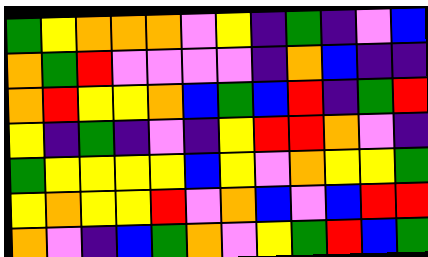[["green", "yellow", "orange", "orange", "orange", "violet", "yellow", "indigo", "green", "indigo", "violet", "blue"], ["orange", "green", "red", "violet", "violet", "violet", "violet", "indigo", "orange", "blue", "indigo", "indigo"], ["orange", "red", "yellow", "yellow", "orange", "blue", "green", "blue", "red", "indigo", "green", "red"], ["yellow", "indigo", "green", "indigo", "violet", "indigo", "yellow", "red", "red", "orange", "violet", "indigo"], ["green", "yellow", "yellow", "yellow", "yellow", "blue", "yellow", "violet", "orange", "yellow", "yellow", "green"], ["yellow", "orange", "yellow", "yellow", "red", "violet", "orange", "blue", "violet", "blue", "red", "red"], ["orange", "violet", "indigo", "blue", "green", "orange", "violet", "yellow", "green", "red", "blue", "green"]]